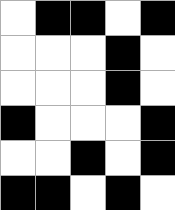[["white", "black", "black", "white", "black"], ["white", "white", "white", "black", "white"], ["white", "white", "white", "black", "white"], ["black", "white", "white", "white", "black"], ["white", "white", "black", "white", "black"], ["black", "black", "white", "black", "white"]]